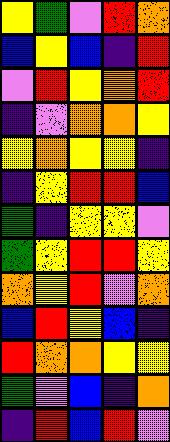[["yellow", "green", "violet", "red", "orange"], ["blue", "yellow", "blue", "indigo", "red"], ["violet", "red", "yellow", "orange", "red"], ["indigo", "violet", "orange", "orange", "yellow"], ["yellow", "orange", "yellow", "yellow", "indigo"], ["indigo", "yellow", "red", "red", "blue"], ["green", "indigo", "yellow", "yellow", "violet"], ["green", "yellow", "red", "red", "yellow"], ["orange", "yellow", "red", "violet", "orange"], ["blue", "red", "yellow", "blue", "indigo"], ["red", "orange", "orange", "yellow", "yellow"], ["green", "violet", "blue", "indigo", "orange"], ["indigo", "red", "blue", "red", "violet"]]